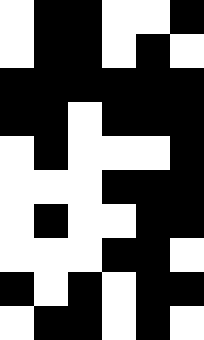[["white", "black", "black", "white", "white", "black"], ["white", "black", "black", "white", "black", "white"], ["black", "black", "black", "black", "black", "black"], ["black", "black", "white", "black", "black", "black"], ["white", "black", "white", "white", "white", "black"], ["white", "white", "white", "black", "black", "black"], ["white", "black", "white", "white", "black", "black"], ["white", "white", "white", "black", "black", "white"], ["black", "white", "black", "white", "black", "black"], ["white", "black", "black", "white", "black", "white"]]